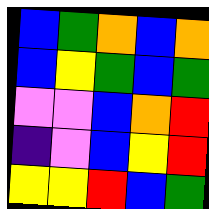[["blue", "green", "orange", "blue", "orange"], ["blue", "yellow", "green", "blue", "green"], ["violet", "violet", "blue", "orange", "red"], ["indigo", "violet", "blue", "yellow", "red"], ["yellow", "yellow", "red", "blue", "green"]]